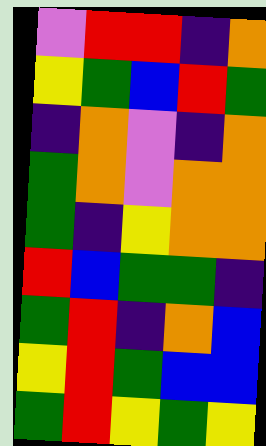[["violet", "red", "red", "indigo", "orange"], ["yellow", "green", "blue", "red", "green"], ["indigo", "orange", "violet", "indigo", "orange"], ["green", "orange", "violet", "orange", "orange"], ["green", "indigo", "yellow", "orange", "orange"], ["red", "blue", "green", "green", "indigo"], ["green", "red", "indigo", "orange", "blue"], ["yellow", "red", "green", "blue", "blue"], ["green", "red", "yellow", "green", "yellow"]]